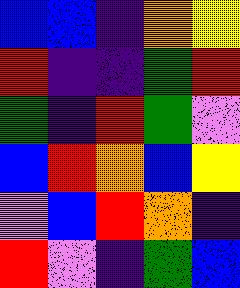[["blue", "blue", "indigo", "orange", "yellow"], ["red", "indigo", "indigo", "green", "red"], ["green", "indigo", "red", "green", "violet"], ["blue", "red", "orange", "blue", "yellow"], ["violet", "blue", "red", "orange", "indigo"], ["red", "violet", "indigo", "green", "blue"]]